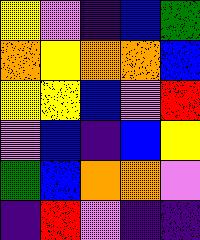[["yellow", "violet", "indigo", "blue", "green"], ["orange", "yellow", "orange", "orange", "blue"], ["yellow", "yellow", "blue", "violet", "red"], ["violet", "blue", "indigo", "blue", "yellow"], ["green", "blue", "orange", "orange", "violet"], ["indigo", "red", "violet", "indigo", "indigo"]]